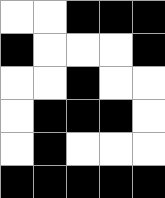[["white", "white", "black", "black", "black"], ["black", "white", "white", "white", "black"], ["white", "white", "black", "white", "white"], ["white", "black", "black", "black", "white"], ["white", "black", "white", "white", "white"], ["black", "black", "black", "black", "black"]]